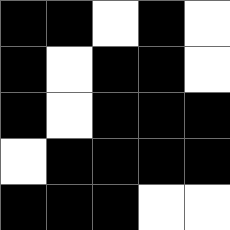[["black", "black", "white", "black", "white"], ["black", "white", "black", "black", "white"], ["black", "white", "black", "black", "black"], ["white", "black", "black", "black", "black"], ["black", "black", "black", "white", "white"]]